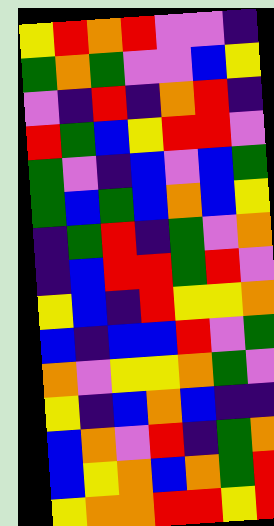[["yellow", "red", "orange", "red", "violet", "violet", "indigo"], ["green", "orange", "green", "violet", "violet", "blue", "yellow"], ["violet", "indigo", "red", "indigo", "orange", "red", "indigo"], ["red", "green", "blue", "yellow", "red", "red", "violet"], ["green", "violet", "indigo", "blue", "violet", "blue", "green"], ["green", "blue", "green", "blue", "orange", "blue", "yellow"], ["indigo", "green", "red", "indigo", "green", "violet", "orange"], ["indigo", "blue", "red", "red", "green", "red", "violet"], ["yellow", "blue", "indigo", "red", "yellow", "yellow", "orange"], ["blue", "indigo", "blue", "blue", "red", "violet", "green"], ["orange", "violet", "yellow", "yellow", "orange", "green", "violet"], ["yellow", "indigo", "blue", "orange", "blue", "indigo", "indigo"], ["blue", "orange", "violet", "red", "indigo", "green", "orange"], ["blue", "yellow", "orange", "blue", "orange", "green", "red"], ["yellow", "orange", "orange", "red", "red", "yellow", "red"]]